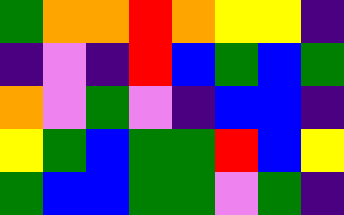[["green", "orange", "orange", "red", "orange", "yellow", "yellow", "indigo"], ["indigo", "violet", "indigo", "red", "blue", "green", "blue", "green"], ["orange", "violet", "green", "violet", "indigo", "blue", "blue", "indigo"], ["yellow", "green", "blue", "green", "green", "red", "blue", "yellow"], ["green", "blue", "blue", "green", "green", "violet", "green", "indigo"]]